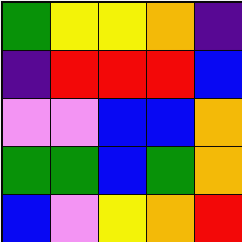[["green", "yellow", "yellow", "orange", "indigo"], ["indigo", "red", "red", "red", "blue"], ["violet", "violet", "blue", "blue", "orange"], ["green", "green", "blue", "green", "orange"], ["blue", "violet", "yellow", "orange", "red"]]